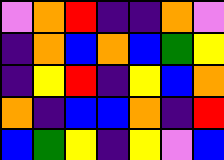[["violet", "orange", "red", "indigo", "indigo", "orange", "violet"], ["indigo", "orange", "blue", "orange", "blue", "green", "yellow"], ["indigo", "yellow", "red", "indigo", "yellow", "blue", "orange"], ["orange", "indigo", "blue", "blue", "orange", "indigo", "red"], ["blue", "green", "yellow", "indigo", "yellow", "violet", "blue"]]